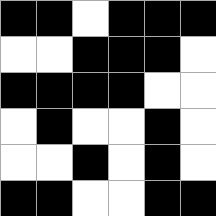[["black", "black", "white", "black", "black", "black"], ["white", "white", "black", "black", "black", "white"], ["black", "black", "black", "black", "white", "white"], ["white", "black", "white", "white", "black", "white"], ["white", "white", "black", "white", "black", "white"], ["black", "black", "white", "white", "black", "black"]]